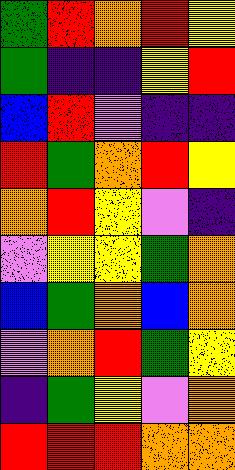[["green", "red", "orange", "red", "yellow"], ["green", "indigo", "indigo", "yellow", "red"], ["blue", "red", "violet", "indigo", "indigo"], ["red", "green", "orange", "red", "yellow"], ["orange", "red", "yellow", "violet", "indigo"], ["violet", "yellow", "yellow", "green", "orange"], ["blue", "green", "orange", "blue", "orange"], ["violet", "orange", "red", "green", "yellow"], ["indigo", "green", "yellow", "violet", "orange"], ["red", "red", "red", "orange", "orange"]]